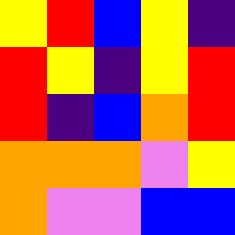[["yellow", "red", "blue", "yellow", "indigo"], ["red", "yellow", "indigo", "yellow", "red"], ["red", "indigo", "blue", "orange", "red"], ["orange", "orange", "orange", "violet", "yellow"], ["orange", "violet", "violet", "blue", "blue"]]